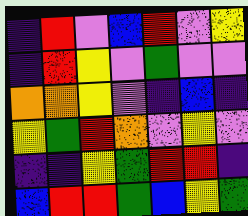[["indigo", "red", "violet", "blue", "red", "violet", "yellow"], ["indigo", "red", "yellow", "violet", "green", "violet", "violet"], ["orange", "orange", "yellow", "violet", "indigo", "blue", "indigo"], ["yellow", "green", "red", "orange", "violet", "yellow", "violet"], ["indigo", "indigo", "yellow", "green", "red", "red", "indigo"], ["blue", "red", "red", "green", "blue", "yellow", "green"]]